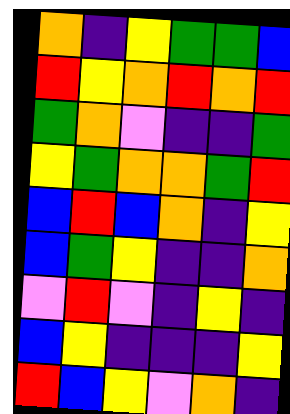[["orange", "indigo", "yellow", "green", "green", "blue"], ["red", "yellow", "orange", "red", "orange", "red"], ["green", "orange", "violet", "indigo", "indigo", "green"], ["yellow", "green", "orange", "orange", "green", "red"], ["blue", "red", "blue", "orange", "indigo", "yellow"], ["blue", "green", "yellow", "indigo", "indigo", "orange"], ["violet", "red", "violet", "indigo", "yellow", "indigo"], ["blue", "yellow", "indigo", "indigo", "indigo", "yellow"], ["red", "blue", "yellow", "violet", "orange", "indigo"]]